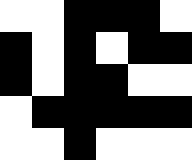[["white", "white", "black", "black", "black", "white"], ["black", "white", "black", "white", "black", "black"], ["black", "white", "black", "black", "white", "white"], ["white", "black", "black", "black", "black", "black"], ["white", "white", "black", "white", "white", "white"]]